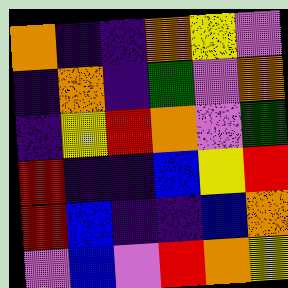[["orange", "indigo", "indigo", "orange", "yellow", "violet"], ["indigo", "orange", "indigo", "green", "violet", "orange"], ["indigo", "yellow", "red", "orange", "violet", "green"], ["red", "indigo", "indigo", "blue", "yellow", "red"], ["red", "blue", "indigo", "indigo", "blue", "orange"], ["violet", "blue", "violet", "red", "orange", "yellow"]]